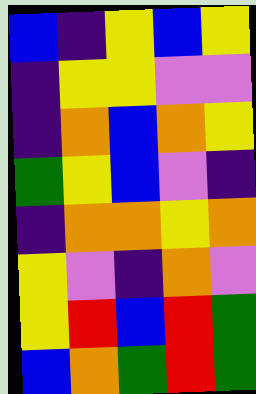[["blue", "indigo", "yellow", "blue", "yellow"], ["indigo", "yellow", "yellow", "violet", "violet"], ["indigo", "orange", "blue", "orange", "yellow"], ["green", "yellow", "blue", "violet", "indigo"], ["indigo", "orange", "orange", "yellow", "orange"], ["yellow", "violet", "indigo", "orange", "violet"], ["yellow", "red", "blue", "red", "green"], ["blue", "orange", "green", "red", "green"]]